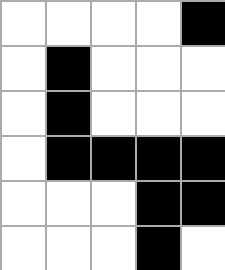[["white", "white", "white", "white", "black"], ["white", "black", "white", "white", "white"], ["white", "black", "white", "white", "white"], ["white", "black", "black", "black", "black"], ["white", "white", "white", "black", "black"], ["white", "white", "white", "black", "white"]]